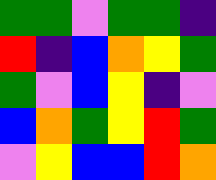[["green", "green", "violet", "green", "green", "indigo"], ["red", "indigo", "blue", "orange", "yellow", "green"], ["green", "violet", "blue", "yellow", "indigo", "violet"], ["blue", "orange", "green", "yellow", "red", "green"], ["violet", "yellow", "blue", "blue", "red", "orange"]]